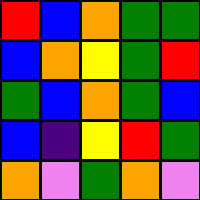[["red", "blue", "orange", "green", "green"], ["blue", "orange", "yellow", "green", "red"], ["green", "blue", "orange", "green", "blue"], ["blue", "indigo", "yellow", "red", "green"], ["orange", "violet", "green", "orange", "violet"]]